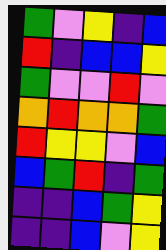[["green", "violet", "yellow", "indigo", "blue"], ["red", "indigo", "blue", "blue", "yellow"], ["green", "violet", "violet", "red", "violet"], ["orange", "red", "orange", "orange", "green"], ["red", "yellow", "yellow", "violet", "blue"], ["blue", "green", "red", "indigo", "green"], ["indigo", "indigo", "blue", "green", "yellow"], ["indigo", "indigo", "blue", "violet", "yellow"]]